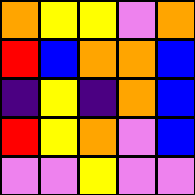[["orange", "yellow", "yellow", "violet", "orange"], ["red", "blue", "orange", "orange", "blue"], ["indigo", "yellow", "indigo", "orange", "blue"], ["red", "yellow", "orange", "violet", "blue"], ["violet", "violet", "yellow", "violet", "violet"]]